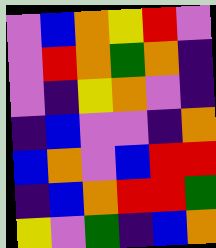[["violet", "blue", "orange", "yellow", "red", "violet"], ["violet", "red", "orange", "green", "orange", "indigo"], ["violet", "indigo", "yellow", "orange", "violet", "indigo"], ["indigo", "blue", "violet", "violet", "indigo", "orange"], ["blue", "orange", "violet", "blue", "red", "red"], ["indigo", "blue", "orange", "red", "red", "green"], ["yellow", "violet", "green", "indigo", "blue", "orange"]]